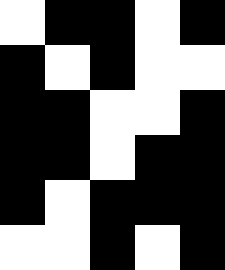[["white", "black", "black", "white", "black"], ["black", "white", "black", "white", "white"], ["black", "black", "white", "white", "black"], ["black", "black", "white", "black", "black"], ["black", "white", "black", "black", "black"], ["white", "white", "black", "white", "black"]]